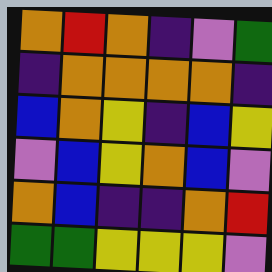[["orange", "red", "orange", "indigo", "violet", "green"], ["indigo", "orange", "orange", "orange", "orange", "indigo"], ["blue", "orange", "yellow", "indigo", "blue", "yellow"], ["violet", "blue", "yellow", "orange", "blue", "violet"], ["orange", "blue", "indigo", "indigo", "orange", "red"], ["green", "green", "yellow", "yellow", "yellow", "violet"]]